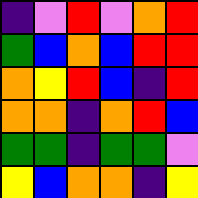[["indigo", "violet", "red", "violet", "orange", "red"], ["green", "blue", "orange", "blue", "red", "red"], ["orange", "yellow", "red", "blue", "indigo", "red"], ["orange", "orange", "indigo", "orange", "red", "blue"], ["green", "green", "indigo", "green", "green", "violet"], ["yellow", "blue", "orange", "orange", "indigo", "yellow"]]